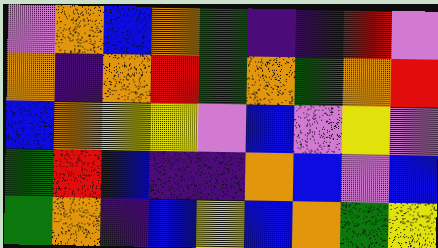[["violet", "orange", "blue", "orange", "green", "indigo", "indigo", "red", "violet"], ["orange", "indigo", "orange", "red", "green", "orange", "green", "orange", "red"], ["blue", "orange", "yellow", "yellow", "violet", "blue", "violet", "yellow", "violet"], ["green", "red", "blue", "indigo", "indigo", "orange", "blue", "violet", "blue"], ["green", "orange", "indigo", "blue", "yellow", "blue", "orange", "green", "yellow"]]